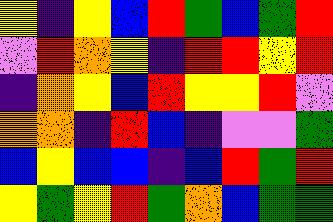[["yellow", "indigo", "yellow", "blue", "red", "green", "blue", "green", "red"], ["violet", "red", "orange", "yellow", "indigo", "red", "red", "yellow", "red"], ["indigo", "orange", "yellow", "blue", "red", "yellow", "yellow", "red", "violet"], ["orange", "orange", "indigo", "red", "blue", "indigo", "violet", "violet", "green"], ["blue", "yellow", "blue", "blue", "indigo", "blue", "red", "green", "red"], ["yellow", "green", "yellow", "red", "green", "orange", "blue", "green", "green"]]